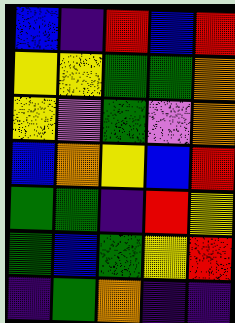[["blue", "indigo", "red", "blue", "red"], ["yellow", "yellow", "green", "green", "orange"], ["yellow", "violet", "green", "violet", "orange"], ["blue", "orange", "yellow", "blue", "red"], ["green", "green", "indigo", "red", "yellow"], ["green", "blue", "green", "yellow", "red"], ["indigo", "green", "orange", "indigo", "indigo"]]